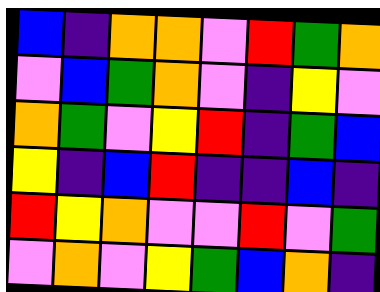[["blue", "indigo", "orange", "orange", "violet", "red", "green", "orange"], ["violet", "blue", "green", "orange", "violet", "indigo", "yellow", "violet"], ["orange", "green", "violet", "yellow", "red", "indigo", "green", "blue"], ["yellow", "indigo", "blue", "red", "indigo", "indigo", "blue", "indigo"], ["red", "yellow", "orange", "violet", "violet", "red", "violet", "green"], ["violet", "orange", "violet", "yellow", "green", "blue", "orange", "indigo"]]